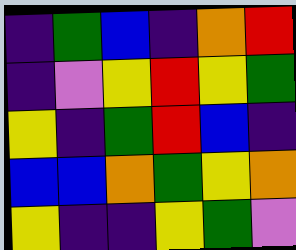[["indigo", "green", "blue", "indigo", "orange", "red"], ["indigo", "violet", "yellow", "red", "yellow", "green"], ["yellow", "indigo", "green", "red", "blue", "indigo"], ["blue", "blue", "orange", "green", "yellow", "orange"], ["yellow", "indigo", "indigo", "yellow", "green", "violet"]]